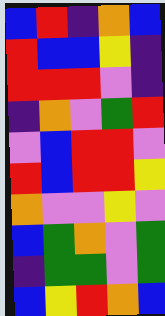[["blue", "red", "indigo", "orange", "blue"], ["red", "blue", "blue", "yellow", "indigo"], ["red", "red", "red", "violet", "indigo"], ["indigo", "orange", "violet", "green", "red"], ["violet", "blue", "red", "red", "violet"], ["red", "blue", "red", "red", "yellow"], ["orange", "violet", "violet", "yellow", "violet"], ["blue", "green", "orange", "violet", "green"], ["indigo", "green", "green", "violet", "green"], ["blue", "yellow", "red", "orange", "blue"]]